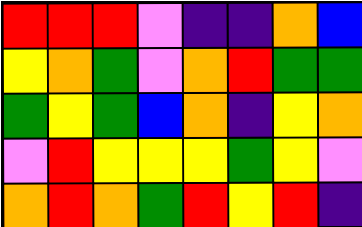[["red", "red", "red", "violet", "indigo", "indigo", "orange", "blue"], ["yellow", "orange", "green", "violet", "orange", "red", "green", "green"], ["green", "yellow", "green", "blue", "orange", "indigo", "yellow", "orange"], ["violet", "red", "yellow", "yellow", "yellow", "green", "yellow", "violet"], ["orange", "red", "orange", "green", "red", "yellow", "red", "indigo"]]